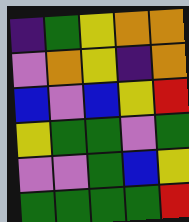[["indigo", "green", "yellow", "orange", "orange"], ["violet", "orange", "yellow", "indigo", "orange"], ["blue", "violet", "blue", "yellow", "red"], ["yellow", "green", "green", "violet", "green"], ["violet", "violet", "green", "blue", "yellow"], ["green", "green", "green", "green", "red"]]